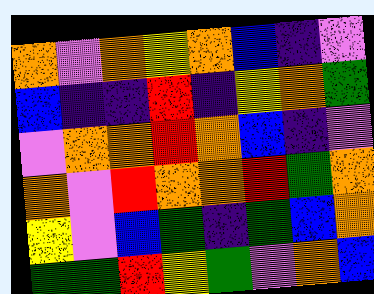[["orange", "violet", "orange", "yellow", "orange", "blue", "indigo", "violet"], ["blue", "indigo", "indigo", "red", "indigo", "yellow", "orange", "green"], ["violet", "orange", "orange", "red", "orange", "blue", "indigo", "violet"], ["orange", "violet", "red", "orange", "orange", "red", "green", "orange"], ["yellow", "violet", "blue", "green", "indigo", "green", "blue", "orange"], ["green", "green", "red", "yellow", "green", "violet", "orange", "blue"]]